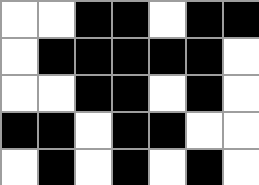[["white", "white", "black", "black", "white", "black", "black"], ["white", "black", "black", "black", "black", "black", "white"], ["white", "white", "black", "black", "white", "black", "white"], ["black", "black", "white", "black", "black", "white", "white"], ["white", "black", "white", "black", "white", "black", "white"]]